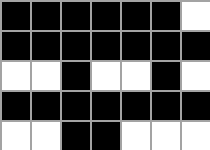[["black", "black", "black", "black", "black", "black", "white"], ["black", "black", "black", "black", "black", "black", "black"], ["white", "white", "black", "white", "white", "black", "white"], ["black", "black", "black", "black", "black", "black", "black"], ["white", "white", "black", "black", "white", "white", "white"]]